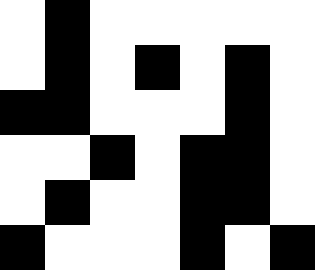[["white", "black", "white", "white", "white", "white", "white"], ["white", "black", "white", "black", "white", "black", "white"], ["black", "black", "white", "white", "white", "black", "white"], ["white", "white", "black", "white", "black", "black", "white"], ["white", "black", "white", "white", "black", "black", "white"], ["black", "white", "white", "white", "black", "white", "black"]]